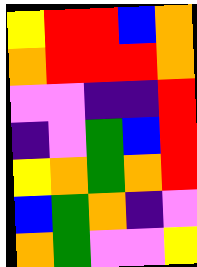[["yellow", "red", "red", "blue", "orange"], ["orange", "red", "red", "red", "orange"], ["violet", "violet", "indigo", "indigo", "red"], ["indigo", "violet", "green", "blue", "red"], ["yellow", "orange", "green", "orange", "red"], ["blue", "green", "orange", "indigo", "violet"], ["orange", "green", "violet", "violet", "yellow"]]